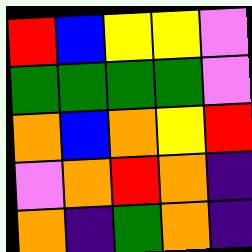[["red", "blue", "yellow", "yellow", "violet"], ["green", "green", "green", "green", "violet"], ["orange", "blue", "orange", "yellow", "red"], ["violet", "orange", "red", "orange", "indigo"], ["orange", "indigo", "green", "orange", "indigo"]]